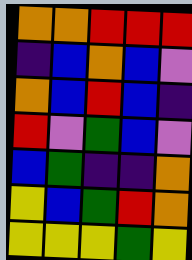[["orange", "orange", "red", "red", "red"], ["indigo", "blue", "orange", "blue", "violet"], ["orange", "blue", "red", "blue", "indigo"], ["red", "violet", "green", "blue", "violet"], ["blue", "green", "indigo", "indigo", "orange"], ["yellow", "blue", "green", "red", "orange"], ["yellow", "yellow", "yellow", "green", "yellow"]]